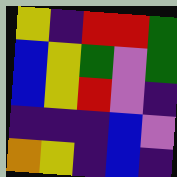[["yellow", "indigo", "red", "red", "green"], ["blue", "yellow", "green", "violet", "green"], ["blue", "yellow", "red", "violet", "indigo"], ["indigo", "indigo", "indigo", "blue", "violet"], ["orange", "yellow", "indigo", "blue", "indigo"]]